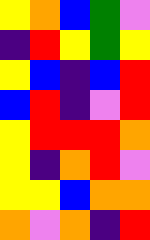[["yellow", "orange", "blue", "green", "violet"], ["indigo", "red", "yellow", "green", "yellow"], ["yellow", "blue", "indigo", "blue", "red"], ["blue", "red", "indigo", "violet", "red"], ["yellow", "red", "red", "red", "orange"], ["yellow", "indigo", "orange", "red", "violet"], ["yellow", "yellow", "blue", "orange", "orange"], ["orange", "violet", "orange", "indigo", "red"]]